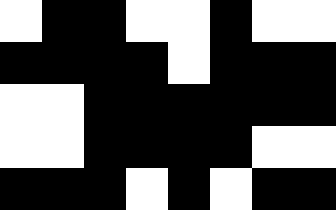[["white", "black", "black", "white", "white", "black", "white", "white"], ["black", "black", "black", "black", "white", "black", "black", "black"], ["white", "white", "black", "black", "black", "black", "black", "black"], ["white", "white", "black", "black", "black", "black", "white", "white"], ["black", "black", "black", "white", "black", "white", "black", "black"]]